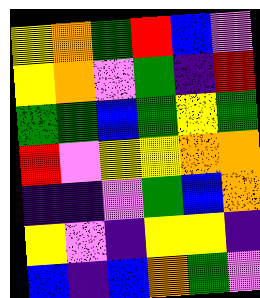[["yellow", "orange", "green", "red", "blue", "violet"], ["yellow", "orange", "violet", "green", "indigo", "red"], ["green", "green", "blue", "green", "yellow", "green"], ["red", "violet", "yellow", "yellow", "orange", "orange"], ["indigo", "indigo", "violet", "green", "blue", "orange"], ["yellow", "violet", "indigo", "yellow", "yellow", "indigo"], ["blue", "indigo", "blue", "orange", "green", "violet"]]